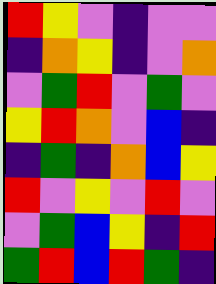[["red", "yellow", "violet", "indigo", "violet", "violet"], ["indigo", "orange", "yellow", "indigo", "violet", "orange"], ["violet", "green", "red", "violet", "green", "violet"], ["yellow", "red", "orange", "violet", "blue", "indigo"], ["indigo", "green", "indigo", "orange", "blue", "yellow"], ["red", "violet", "yellow", "violet", "red", "violet"], ["violet", "green", "blue", "yellow", "indigo", "red"], ["green", "red", "blue", "red", "green", "indigo"]]